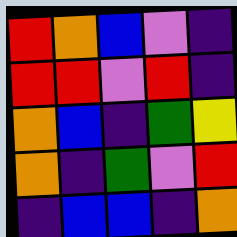[["red", "orange", "blue", "violet", "indigo"], ["red", "red", "violet", "red", "indigo"], ["orange", "blue", "indigo", "green", "yellow"], ["orange", "indigo", "green", "violet", "red"], ["indigo", "blue", "blue", "indigo", "orange"]]